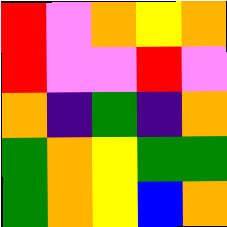[["red", "violet", "orange", "yellow", "orange"], ["red", "violet", "violet", "red", "violet"], ["orange", "indigo", "green", "indigo", "orange"], ["green", "orange", "yellow", "green", "green"], ["green", "orange", "yellow", "blue", "orange"]]